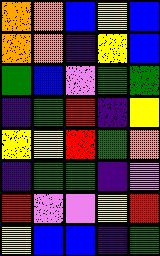[["orange", "orange", "blue", "yellow", "blue"], ["orange", "orange", "indigo", "yellow", "blue"], ["green", "blue", "violet", "green", "green"], ["indigo", "green", "red", "indigo", "yellow"], ["yellow", "yellow", "red", "green", "orange"], ["indigo", "green", "green", "indigo", "violet"], ["red", "violet", "violet", "yellow", "red"], ["yellow", "blue", "blue", "indigo", "green"]]